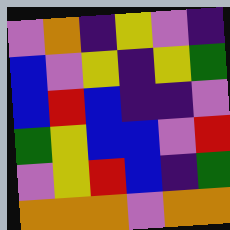[["violet", "orange", "indigo", "yellow", "violet", "indigo"], ["blue", "violet", "yellow", "indigo", "yellow", "green"], ["blue", "red", "blue", "indigo", "indigo", "violet"], ["green", "yellow", "blue", "blue", "violet", "red"], ["violet", "yellow", "red", "blue", "indigo", "green"], ["orange", "orange", "orange", "violet", "orange", "orange"]]